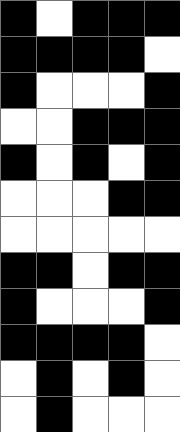[["black", "white", "black", "black", "black"], ["black", "black", "black", "black", "white"], ["black", "white", "white", "white", "black"], ["white", "white", "black", "black", "black"], ["black", "white", "black", "white", "black"], ["white", "white", "white", "black", "black"], ["white", "white", "white", "white", "white"], ["black", "black", "white", "black", "black"], ["black", "white", "white", "white", "black"], ["black", "black", "black", "black", "white"], ["white", "black", "white", "black", "white"], ["white", "black", "white", "white", "white"]]